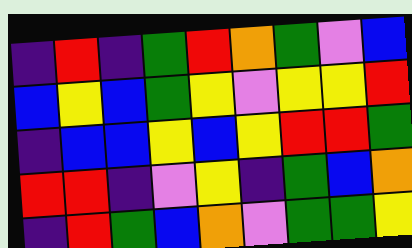[["indigo", "red", "indigo", "green", "red", "orange", "green", "violet", "blue"], ["blue", "yellow", "blue", "green", "yellow", "violet", "yellow", "yellow", "red"], ["indigo", "blue", "blue", "yellow", "blue", "yellow", "red", "red", "green"], ["red", "red", "indigo", "violet", "yellow", "indigo", "green", "blue", "orange"], ["indigo", "red", "green", "blue", "orange", "violet", "green", "green", "yellow"]]